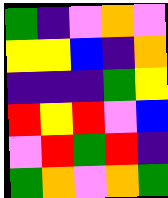[["green", "indigo", "violet", "orange", "violet"], ["yellow", "yellow", "blue", "indigo", "orange"], ["indigo", "indigo", "indigo", "green", "yellow"], ["red", "yellow", "red", "violet", "blue"], ["violet", "red", "green", "red", "indigo"], ["green", "orange", "violet", "orange", "green"]]